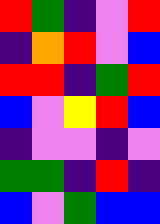[["red", "green", "indigo", "violet", "red"], ["indigo", "orange", "red", "violet", "blue"], ["red", "red", "indigo", "green", "red"], ["blue", "violet", "yellow", "red", "blue"], ["indigo", "violet", "violet", "indigo", "violet"], ["green", "green", "indigo", "red", "indigo"], ["blue", "violet", "green", "blue", "blue"]]